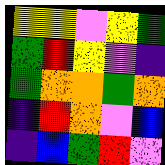[["yellow", "yellow", "violet", "yellow", "green"], ["green", "red", "yellow", "violet", "indigo"], ["green", "orange", "orange", "green", "orange"], ["indigo", "red", "orange", "violet", "blue"], ["indigo", "blue", "green", "red", "violet"]]